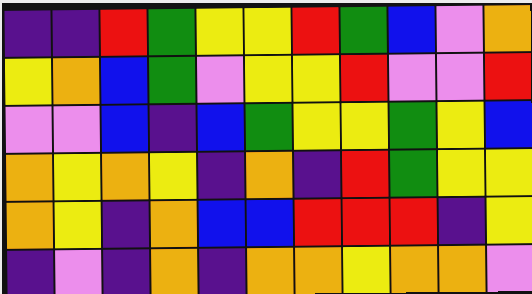[["indigo", "indigo", "red", "green", "yellow", "yellow", "red", "green", "blue", "violet", "orange"], ["yellow", "orange", "blue", "green", "violet", "yellow", "yellow", "red", "violet", "violet", "red"], ["violet", "violet", "blue", "indigo", "blue", "green", "yellow", "yellow", "green", "yellow", "blue"], ["orange", "yellow", "orange", "yellow", "indigo", "orange", "indigo", "red", "green", "yellow", "yellow"], ["orange", "yellow", "indigo", "orange", "blue", "blue", "red", "red", "red", "indigo", "yellow"], ["indigo", "violet", "indigo", "orange", "indigo", "orange", "orange", "yellow", "orange", "orange", "violet"]]